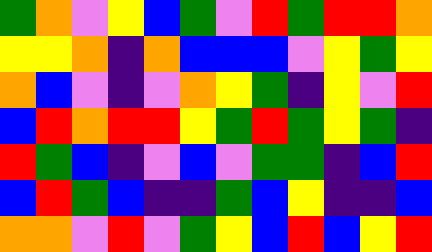[["green", "orange", "violet", "yellow", "blue", "green", "violet", "red", "green", "red", "red", "orange"], ["yellow", "yellow", "orange", "indigo", "orange", "blue", "blue", "blue", "violet", "yellow", "green", "yellow"], ["orange", "blue", "violet", "indigo", "violet", "orange", "yellow", "green", "indigo", "yellow", "violet", "red"], ["blue", "red", "orange", "red", "red", "yellow", "green", "red", "green", "yellow", "green", "indigo"], ["red", "green", "blue", "indigo", "violet", "blue", "violet", "green", "green", "indigo", "blue", "red"], ["blue", "red", "green", "blue", "indigo", "indigo", "green", "blue", "yellow", "indigo", "indigo", "blue"], ["orange", "orange", "violet", "red", "violet", "green", "yellow", "blue", "red", "blue", "yellow", "red"]]